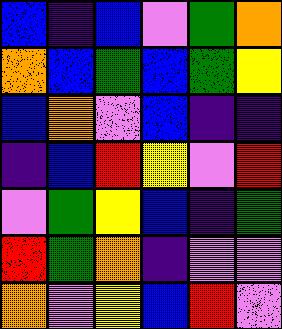[["blue", "indigo", "blue", "violet", "green", "orange"], ["orange", "blue", "green", "blue", "green", "yellow"], ["blue", "orange", "violet", "blue", "indigo", "indigo"], ["indigo", "blue", "red", "yellow", "violet", "red"], ["violet", "green", "yellow", "blue", "indigo", "green"], ["red", "green", "orange", "indigo", "violet", "violet"], ["orange", "violet", "yellow", "blue", "red", "violet"]]